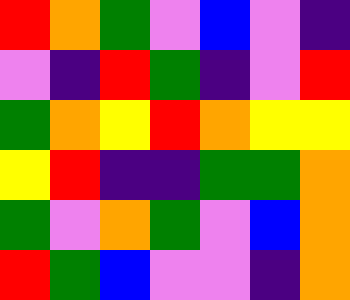[["red", "orange", "green", "violet", "blue", "violet", "indigo"], ["violet", "indigo", "red", "green", "indigo", "violet", "red"], ["green", "orange", "yellow", "red", "orange", "yellow", "yellow"], ["yellow", "red", "indigo", "indigo", "green", "green", "orange"], ["green", "violet", "orange", "green", "violet", "blue", "orange"], ["red", "green", "blue", "violet", "violet", "indigo", "orange"]]